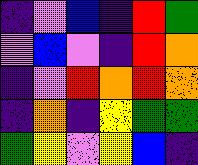[["indigo", "violet", "blue", "indigo", "red", "green"], ["violet", "blue", "violet", "indigo", "red", "orange"], ["indigo", "violet", "red", "orange", "red", "orange"], ["indigo", "orange", "indigo", "yellow", "green", "green"], ["green", "yellow", "violet", "yellow", "blue", "indigo"]]